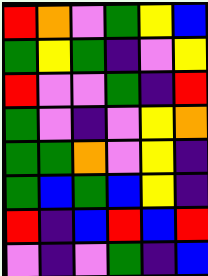[["red", "orange", "violet", "green", "yellow", "blue"], ["green", "yellow", "green", "indigo", "violet", "yellow"], ["red", "violet", "violet", "green", "indigo", "red"], ["green", "violet", "indigo", "violet", "yellow", "orange"], ["green", "green", "orange", "violet", "yellow", "indigo"], ["green", "blue", "green", "blue", "yellow", "indigo"], ["red", "indigo", "blue", "red", "blue", "red"], ["violet", "indigo", "violet", "green", "indigo", "blue"]]